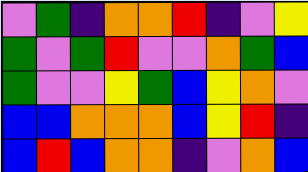[["violet", "green", "indigo", "orange", "orange", "red", "indigo", "violet", "yellow"], ["green", "violet", "green", "red", "violet", "violet", "orange", "green", "blue"], ["green", "violet", "violet", "yellow", "green", "blue", "yellow", "orange", "violet"], ["blue", "blue", "orange", "orange", "orange", "blue", "yellow", "red", "indigo"], ["blue", "red", "blue", "orange", "orange", "indigo", "violet", "orange", "blue"]]